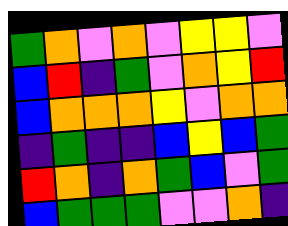[["green", "orange", "violet", "orange", "violet", "yellow", "yellow", "violet"], ["blue", "red", "indigo", "green", "violet", "orange", "yellow", "red"], ["blue", "orange", "orange", "orange", "yellow", "violet", "orange", "orange"], ["indigo", "green", "indigo", "indigo", "blue", "yellow", "blue", "green"], ["red", "orange", "indigo", "orange", "green", "blue", "violet", "green"], ["blue", "green", "green", "green", "violet", "violet", "orange", "indigo"]]